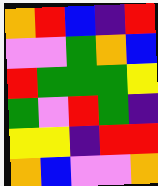[["orange", "red", "blue", "indigo", "red"], ["violet", "violet", "green", "orange", "blue"], ["red", "green", "green", "green", "yellow"], ["green", "violet", "red", "green", "indigo"], ["yellow", "yellow", "indigo", "red", "red"], ["orange", "blue", "violet", "violet", "orange"]]